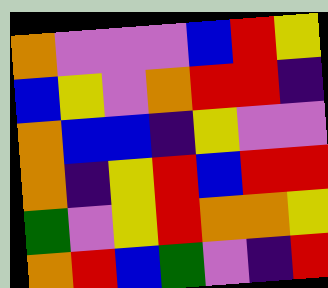[["orange", "violet", "violet", "violet", "blue", "red", "yellow"], ["blue", "yellow", "violet", "orange", "red", "red", "indigo"], ["orange", "blue", "blue", "indigo", "yellow", "violet", "violet"], ["orange", "indigo", "yellow", "red", "blue", "red", "red"], ["green", "violet", "yellow", "red", "orange", "orange", "yellow"], ["orange", "red", "blue", "green", "violet", "indigo", "red"]]